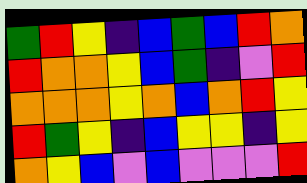[["green", "red", "yellow", "indigo", "blue", "green", "blue", "red", "orange"], ["red", "orange", "orange", "yellow", "blue", "green", "indigo", "violet", "red"], ["orange", "orange", "orange", "yellow", "orange", "blue", "orange", "red", "yellow"], ["red", "green", "yellow", "indigo", "blue", "yellow", "yellow", "indigo", "yellow"], ["orange", "yellow", "blue", "violet", "blue", "violet", "violet", "violet", "red"]]